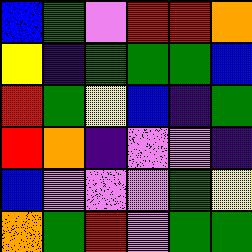[["blue", "green", "violet", "red", "red", "orange"], ["yellow", "indigo", "green", "green", "green", "blue"], ["red", "green", "yellow", "blue", "indigo", "green"], ["red", "orange", "indigo", "violet", "violet", "indigo"], ["blue", "violet", "violet", "violet", "green", "yellow"], ["orange", "green", "red", "violet", "green", "green"]]